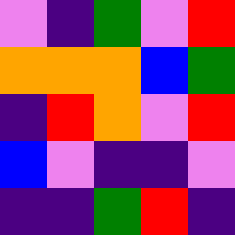[["violet", "indigo", "green", "violet", "red"], ["orange", "orange", "orange", "blue", "green"], ["indigo", "red", "orange", "violet", "red"], ["blue", "violet", "indigo", "indigo", "violet"], ["indigo", "indigo", "green", "red", "indigo"]]